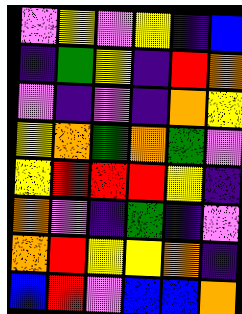[["violet", "yellow", "violet", "yellow", "indigo", "blue"], ["indigo", "green", "yellow", "indigo", "red", "orange"], ["violet", "indigo", "violet", "indigo", "orange", "yellow"], ["yellow", "orange", "green", "orange", "green", "violet"], ["yellow", "red", "red", "red", "yellow", "indigo"], ["orange", "violet", "indigo", "green", "indigo", "violet"], ["orange", "red", "yellow", "yellow", "orange", "indigo"], ["blue", "red", "violet", "blue", "blue", "orange"]]